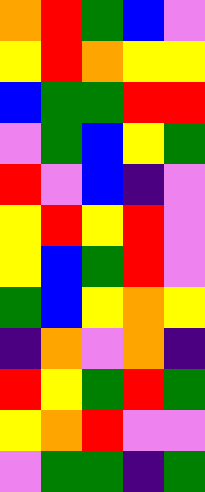[["orange", "red", "green", "blue", "violet"], ["yellow", "red", "orange", "yellow", "yellow"], ["blue", "green", "green", "red", "red"], ["violet", "green", "blue", "yellow", "green"], ["red", "violet", "blue", "indigo", "violet"], ["yellow", "red", "yellow", "red", "violet"], ["yellow", "blue", "green", "red", "violet"], ["green", "blue", "yellow", "orange", "yellow"], ["indigo", "orange", "violet", "orange", "indigo"], ["red", "yellow", "green", "red", "green"], ["yellow", "orange", "red", "violet", "violet"], ["violet", "green", "green", "indigo", "green"]]